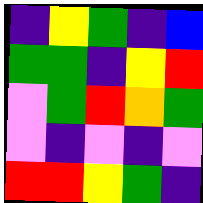[["indigo", "yellow", "green", "indigo", "blue"], ["green", "green", "indigo", "yellow", "red"], ["violet", "green", "red", "orange", "green"], ["violet", "indigo", "violet", "indigo", "violet"], ["red", "red", "yellow", "green", "indigo"]]